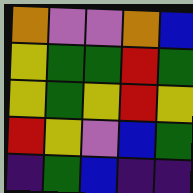[["orange", "violet", "violet", "orange", "blue"], ["yellow", "green", "green", "red", "green"], ["yellow", "green", "yellow", "red", "yellow"], ["red", "yellow", "violet", "blue", "green"], ["indigo", "green", "blue", "indigo", "indigo"]]